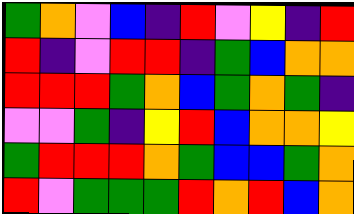[["green", "orange", "violet", "blue", "indigo", "red", "violet", "yellow", "indigo", "red"], ["red", "indigo", "violet", "red", "red", "indigo", "green", "blue", "orange", "orange"], ["red", "red", "red", "green", "orange", "blue", "green", "orange", "green", "indigo"], ["violet", "violet", "green", "indigo", "yellow", "red", "blue", "orange", "orange", "yellow"], ["green", "red", "red", "red", "orange", "green", "blue", "blue", "green", "orange"], ["red", "violet", "green", "green", "green", "red", "orange", "red", "blue", "orange"]]